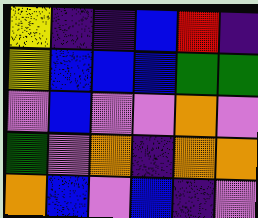[["yellow", "indigo", "indigo", "blue", "red", "indigo"], ["yellow", "blue", "blue", "blue", "green", "green"], ["violet", "blue", "violet", "violet", "orange", "violet"], ["green", "violet", "orange", "indigo", "orange", "orange"], ["orange", "blue", "violet", "blue", "indigo", "violet"]]